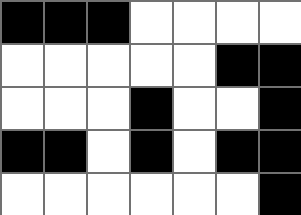[["black", "black", "black", "white", "white", "white", "white"], ["white", "white", "white", "white", "white", "black", "black"], ["white", "white", "white", "black", "white", "white", "black"], ["black", "black", "white", "black", "white", "black", "black"], ["white", "white", "white", "white", "white", "white", "black"]]